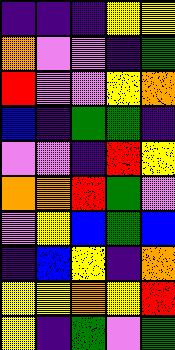[["indigo", "indigo", "indigo", "yellow", "yellow"], ["orange", "violet", "violet", "indigo", "green"], ["red", "violet", "violet", "yellow", "orange"], ["blue", "indigo", "green", "green", "indigo"], ["violet", "violet", "indigo", "red", "yellow"], ["orange", "orange", "red", "green", "violet"], ["violet", "yellow", "blue", "green", "blue"], ["indigo", "blue", "yellow", "indigo", "orange"], ["yellow", "yellow", "orange", "yellow", "red"], ["yellow", "indigo", "green", "violet", "green"]]